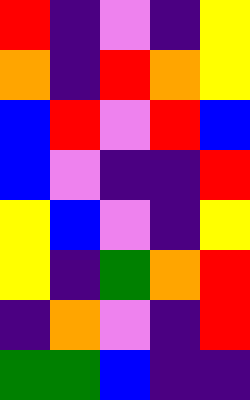[["red", "indigo", "violet", "indigo", "yellow"], ["orange", "indigo", "red", "orange", "yellow"], ["blue", "red", "violet", "red", "blue"], ["blue", "violet", "indigo", "indigo", "red"], ["yellow", "blue", "violet", "indigo", "yellow"], ["yellow", "indigo", "green", "orange", "red"], ["indigo", "orange", "violet", "indigo", "red"], ["green", "green", "blue", "indigo", "indigo"]]